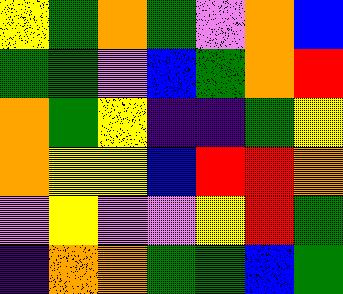[["yellow", "green", "orange", "green", "violet", "orange", "blue"], ["green", "green", "violet", "blue", "green", "orange", "red"], ["orange", "green", "yellow", "indigo", "indigo", "green", "yellow"], ["orange", "yellow", "yellow", "blue", "red", "red", "orange"], ["violet", "yellow", "violet", "violet", "yellow", "red", "green"], ["indigo", "orange", "orange", "green", "green", "blue", "green"]]